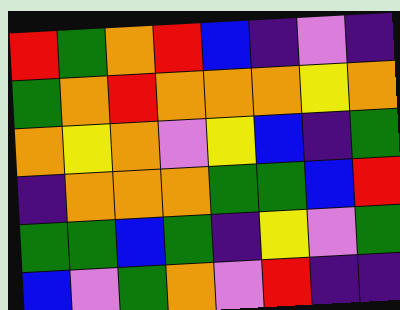[["red", "green", "orange", "red", "blue", "indigo", "violet", "indigo"], ["green", "orange", "red", "orange", "orange", "orange", "yellow", "orange"], ["orange", "yellow", "orange", "violet", "yellow", "blue", "indigo", "green"], ["indigo", "orange", "orange", "orange", "green", "green", "blue", "red"], ["green", "green", "blue", "green", "indigo", "yellow", "violet", "green"], ["blue", "violet", "green", "orange", "violet", "red", "indigo", "indigo"]]